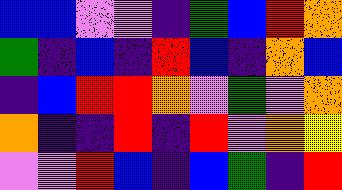[["blue", "blue", "violet", "violet", "indigo", "green", "blue", "red", "orange"], ["green", "indigo", "blue", "indigo", "red", "blue", "indigo", "orange", "blue"], ["indigo", "blue", "red", "red", "orange", "violet", "green", "violet", "orange"], ["orange", "indigo", "indigo", "red", "indigo", "red", "violet", "orange", "yellow"], ["violet", "violet", "red", "blue", "indigo", "blue", "green", "indigo", "red"]]